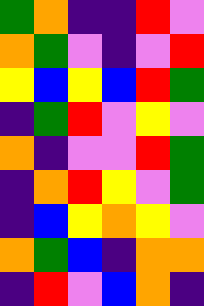[["green", "orange", "indigo", "indigo", "red", "violet"], ["orange", "green", "violet", "indigo", "violet", "red"], ["yellow", "blue", "yellow", "blue", "red", "green"], ["indigo", "green", "red", "violet", "yellow", "violet"], ["orange", "indigo", "violet", "violet", "red", "green"], ["indigo", "orange", "red", "yellow", "violet", "green"], ["indigo", "blue", "yellow", "orange", "yellow", "violet"], ["orange", "green", "blue", "indigo", "orange", "orange"], ["indigo", "red", "violet", "blue", "orange", "indigo"]]